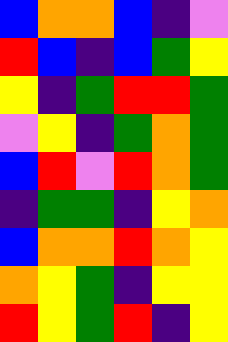[["blue", "orange", "orange", "blue", "indigo", "violet"], ["red", "blue", "indigo", "blue", "green", "yellow"], ["yellow", "indigo", "green", "red", "red", "green"], ["violet", "yellow", "indigo", "green", "orange", "green"], ["blue", "red", "violet", "red", "orange", "green"], ["indigo", "green", "green", "indigo", "yellow", "orange"], ["blue", "orange", "orange", "red", "orange", "yellow"], ["orange", "yellow", "green", "indigo", "yellow", "yellow"], ["red", "yellow", "green", "red", "indigo", "yellow"]]